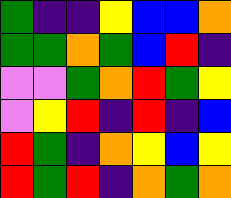[["green", "indigo", "indigo", "yellow", "blue", "blue", "orange"], ["green", "green", "orange", "green", "blue", "red", "indigo"], ["violet", "violet", "green", "orange", "red", "green", "yellow"], ["violet", "yellow", "red", "indigo", "red", "indigo", "blue"], ["red", "green", "indigo", "orange", "yellow", "blue", "yellow"], ["red", "green", "red", "indigo", "orange", "green", "orange"]]